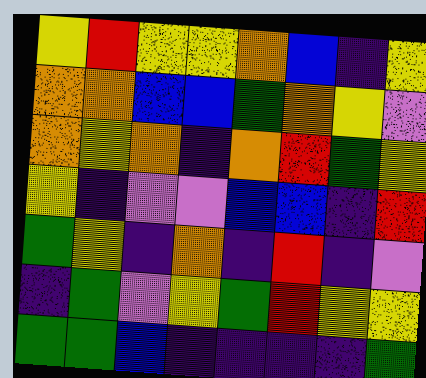[["yellow", "red", "yellow", "yellow", "orange", "blue", "indigo", "yellow"], ["orange", "orange", "blue", "blue", "green", "orange", "yellow", "violet"], ["orange", "yellow", "orange", "indigo", "orange", "red", "green", "yellow"], ["yellow", "indigo", "violet", "violet", "blue", "blue", "indigo", "red"], ["green", "yellow", "indigo", "orange", "indigo", "red", "indigo", "violet"], ["indigo", "green", "violet", "yellow", "green", "red", "yellow", "yellow"], ["green", "green", "blue", "indigo", "indigo", "indigo", "indigo", "green"]]